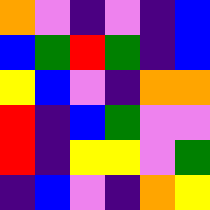[["orange", "violet", "indigo", "violet", "indigo", "blue"], ["blue", "green", "red", "green", "indigo", "blue"], ["yellow", "blue", "violet", "indigo", "orange", "orange"], ["red", "indigo", "blue", "green", "violet", "violet"], ["red", "indigo", "yellow", "yellow", "violet", "green"], ["indigo", "blue", "violet", "indigo", "orange", "yellow"]]